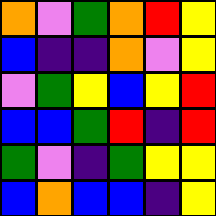[["orange", "violet", "green", "orange", "red", "yellow"], ["blue", "indigo", "indigo", "orange", "violet", "yellow"], ["violet", "green", "yellow", "blue", "yellow", "red"], ["blue", "blue", "green", "red", "indigo", "red"], ["green", "violet", "indigo", "green", "yellow", "yellow"], ["blue", "orange", "blue", "blue", "indigo", "yellow"]]